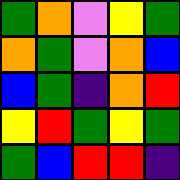[["green", "orange", "violet", "yellow", "green"], ["orange", "green", "violet", "orange", "blue"], ["blue", "green", "indigo", "orange", "red"], ["yellow", "red", "green", "yellow", "green"], ["green", "blue", "red", "red", "indigo"]]